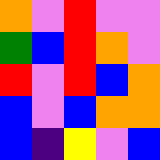[["orange", "violet", "red", "violet", "violet"], ["green", "blue", "red", "orange", "violet"], ["red", "violet", "red", "blue", "orange"], ["blue", "violet", "blue", "orange", "orange"], ["blue", "indigo", "yellow", "violet", "blue"]]